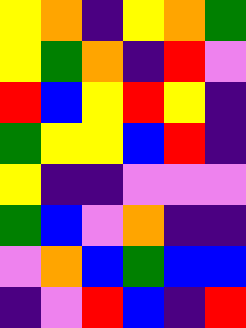[["yellow", "orange", "indigo", "yellow", "orange", "green"], ["yellow", "green", "orange", "indigo", "red", "violet"], ["red", "blue", "yellow", "red", "yellow", "indigo"], ["green", "yellow", "yellow", "blue", "red", "indigo"], ["yellow", "indigo", "indigo", "violet", "violet", "violet"], ["green", "blue", "violet", "orange", "indigo", "indigo"], ["violet", "orange", "blue", "green", "blue", "blue"], ["indigo", "violet", "red", "blue", "indigo", "red"]]